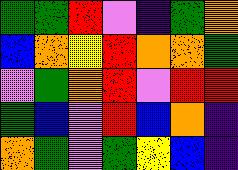[["green", "green", "red", "violet", "indigo", "green", "orange"], ["blue", "orange", "yellow", "red", "orange", "orange", "green"], ["violet", "green", "orange", "red", "violet", "red", "red"], ["green", "blue", "violet", "red", "blue", "orange", "indigo"], ["orange", "green", "violet", "green", "yellow", "blue", "indigo"]]